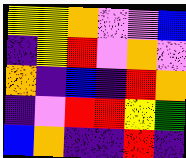[["yellow", "yellow", "orange", "violet", "violet", "blue"], ["indigo", "yellow", "red", "violet", "orange", "violet"], ["orange", "indigo", "blue", "indigo", "red", "orange"], ["indigo", "violet", "red", "red", "yellow", "green"], ["blue", "orange", "indigo", "indigo", "red", "indigo"]]